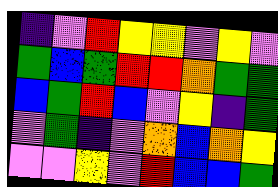[["indigo", "violet", "red", "yellow", "yellow", "violet", "yellow", "violet"], ["green", "blue", "green", "red", "red", "orange", "green", "green"], ["blue", "green", "red", "blue", "violet", "yellow", "indigo", "green"], ["violet", "green", "indigo", "violet", "orange", "blue", "orange", "yellow"], ["violet", "violet", "yellow", "violet", "red", "blue", "blue", "green"]]